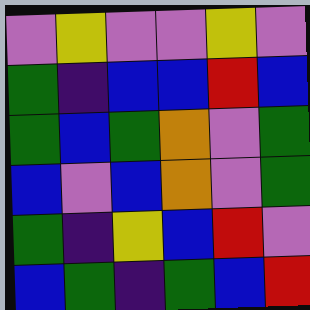[["violet", "yellow", "violet", "violet", "yellow", "violet"], ["green", "indigo", "blue", "blue", "red", "blue"], ["green", "blue", "green", "orange", "violet", "green"], ["blue", "violet", "blue", "orange", "violet", "green"], ["green", "indigo", "yellow", "blue", "red", "violet"], ["blue", "green", "indigo", "green", "blue", "red"]]